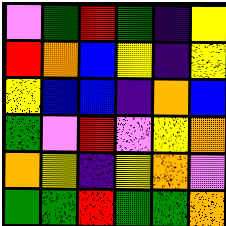[["violet", "green", "red", "green", "indigo", "yellow"], ["red", "orange", "blue", "yellow", "indigo", "yellow"], ["yellow", "blue", "blue", "indigo", "orange", "blue"], ["green", "violet", "red", "violet", "yellow", "orange"], ["orange", "yellow", "indigo", "yellow", "orange", "violet"], ["green", "green", "red", "green", "green", "orange"]]